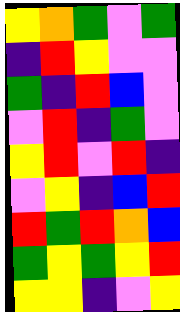[["yellow", "orange", "green", "violet", "green"], ["indigo", "red", "yellow", "violet", "violet"], ["green", "indigo", "red", "blue", "violet"], ["violet", "red", "indigo", "green", "violet"], ["yellow", "red", "violet", "red", "indigo"], ["violet", "yellow", "indigo", "blue", "red"], ["red", "green", "red", "orange", "blue"], ["green", "yellow", "green", "yellow", "red"], ["yellow", "yellow", "indigo", "violet", "yellow"]]